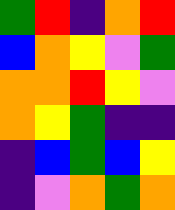[["green", "red", "indigo", "orange", "red"], ["blue", "orange", "yellow", "violet", "green"], ["orange", "orange", "red", "yellow", "violet"], ["orange", "yellow", "green", "indigo", "indigo"], ["indigo", "blue", "green", "blue", "yellow"], ["indigo", "violet", "orange", "green", "orange"]]